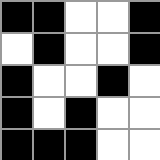[["black", "black", "white", "white", "black"], ["white", "black", "white", "white", "black"], ["black", "white", "white", "black", "white"], ["black", "white", "black", "white", "white"], ["black", "black", "black", "white", "white"]]